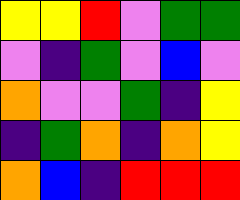[["yellow", "yellow", "red", "violet", "green", "green"], ["violet", "indigo", "green", "violet", "blue", "violet"], ["orange", "violet", "violet", "green", "indigo", "yellow"], ["indigo", "green", "orange", "indigo", "orange", "yellow"], ["orange", "blue", "indigo", "red", "red", "red"]]